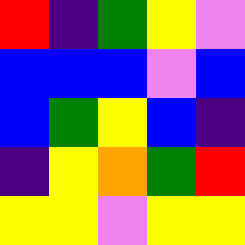[["red", "indigo", "green", "yellow", "violet"], ["blue", "blue", "blue", "violet", "blue"], ["blue", "green", "yellow", "blue", "indigo"], ["indigo", "yellow", "orange", "green", "red"], ["yellow", "yellow", "violet", "yellow", "yellow"]]